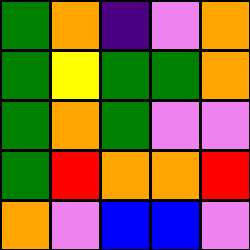[["green", "orange", "indigo", "violet", "orange"], ["green", "yellow", "green", "green", "orange"], ["green", "orange", "green", "violet", "violet"], ["green", "red", "orange", "orange", "red"], ["orange", "violet", "blue", "blue", "violet"]]